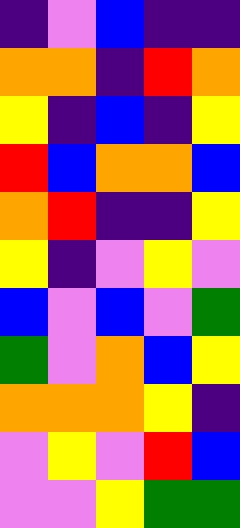[["indigo", "violet", "blue", "indigo", "indigo"], ["orange", "orange", "indigo", "red", "orange"], ["yellow", "indigo", "blue", "indigo", "yellow"], ["red", "blue", "orange", "orange", "blue"], ["orange", "red", "indigo", "indigo", "yellow"], ["yellow", "indigo", "violet", "yellow", "violet"], ["blue", "violet", "blue", "violet", "green"], ["green", "violet", "orange", "blue", "yellow"], ["orange", "orange", "orange", "yellow", "indigo"], ["violet", "yellow", "violet", "red", "blue"], ["violet", "violet", "yellow", "green", "green"]]